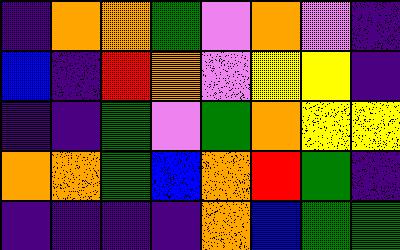[["indigo", "orange", "orange", "green", "violet", "orange", "violet", "indigo"], ["blue", "indigo", "red", "orange", "violet", "yellow", "yellow", "indigo"], ["indigo", "indigo", "green", "violet", "green", "orange", "yellow", "yellow"], ["orange", "orange", "green", "blue", "orange", "red", "green", "indigo"], ["indigo", "indigo", "indigo", "indigo", "orange", "blue", "green", "green"]]